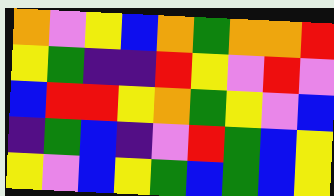[["orange", "violet", "yellow", "blue", "orange", "green", "orange", "orange", "red"], ["yellow", "green", "indigo", "indigo", "red", "yellow", "violet", "red", "violet"], ["blue", "red", "red", "yellow", "orange", "green", "yellow", "violet", "blue"], ["indigo", "green", "blue", "indigo", "violet", "red", "green", "blue", "yellow"], ["yellow", "violet", "blue", "yellow", "green", "blue", "green", "blue", "yellow"]]